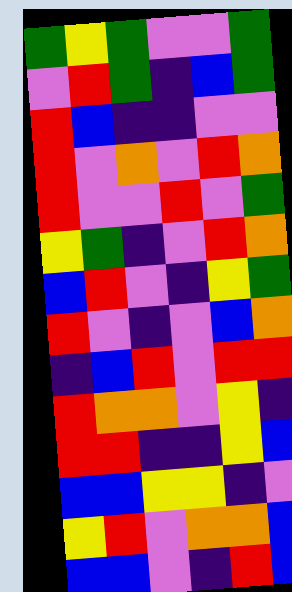[["green", "yellow", "green", "violet", "violet", "green"], ["violet", "red", "green", "indigo", "blue", "green"], ["red", "blue", "indigo", "indigo", "violet", "violet"], ["red", "violet", "orange", "violet", "red", "orange"], ["red", "violet", "violet", "red", "violet", "green"], ["yellow", "green", "indigo", "violet", "red", "orange"], ["blue", "red", "violet", "indigo", "yellow", "green"], ["red", "violet", "indigo", "violet", "blue", "orange"], ["indigo", "blue", "red", "violet", "red", "red"], ["red", "orange", "orange", "violet", "yellow", "indigo"], ["red", "red", "indigo", "indigo", "yellow", "blue"], ["blue", "blue", "yellow", "yellow", "indigo", "violet"], ["yellow", "red", "violet", "orange", "orange", "blue"], ["blue", "blue", "violet", "indigo", "red", "blue"]]